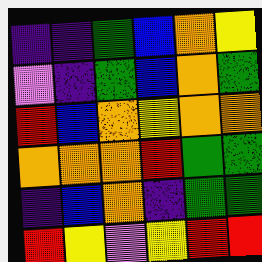[["indigo", "indigo", "green", "blue", "orange", "yellow"], ["violet", "indigo", "green", "blue", "orange", "green"], ["red", "blue", "orange", "yellow", "orange", "orange"], ["orange", "orange", "orange", "red", "green", "green"], ["indigo", "blue", "orange", "indigo", "green", "green"], ["red", "yellow", "violet", "yellow", "red", "red"]]